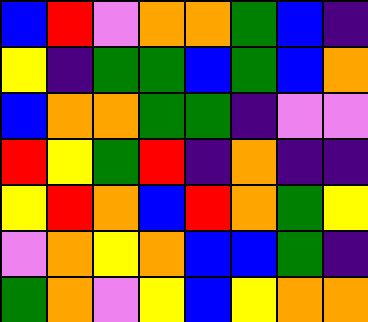[["blue", "red", "violet", "orange", "orange", "green", "blue", "indigo"], ["yellow", "indigo", "green", "green", "blue", "green", "blue", "orange"], ["blue", "orange", "orange", "green", "green", "indigo", "violet", "violet"], ["red", "yellow", "green", "red", "indigo", "orange", "indigo", "indigo"], ["yellow", "red", "orange", "blue", "red", "orange", "green", "yellow"], ["violet", "orange", "yellow", "orange", "blue", "blue", "green", "indigo"], ["green", "orange", "violet", "yellow", "blue", "yellow", "orange", "orange"]]